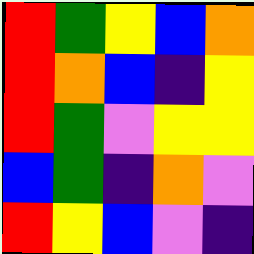[["red", "green", "yellow", "blue", "orange"], ["red", "orange", "blue", "indigo", "yellow"], ["red", "green", "violet", "yellow", "yellow"], ["blue", "green", "indigo", "orange", "violet"], ["red", "yellow", "blue", "violet", "indigo"]]